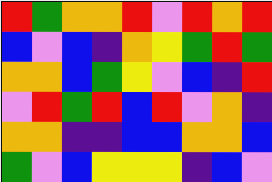[["red", "green", "orange", "orange", "red", "violet", "red", "orange", "red"], ["blue", "violet", "blue", "indigo", "orange", "yellow", "green", "red", "green"], ["orange", "orange", "blue", "green", "yellow", "violet", "blue", "indigo", "red"], ["violet", "red", "green", "red", "blue", "red", "violet", "orange", "indigo"], ["orange", "orange", "indigo", "indigo", "blue", "blue", "orange", "orange", "blue"], ["green", "violet", "blue", "yellow", "yellow", "yellow", "indigo", "blue", "violet"]]